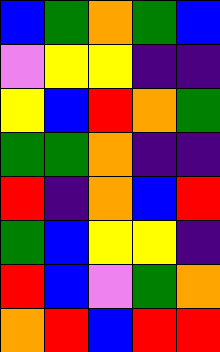[["blue", "green", "orange", "green", "blue"], ["violet", "yellow", "yellow", "indigo", "indigo"], ["yellow", "blue", "red", "orange", "green"], ["green", "green", "orange", "indigo", "indigo"], ["red", "indigo", "orange", "blue", "red"], ["green", "blue", "yellow", "yellow", "indigo"], ["red", "blue", "violet", "green", "orange"], ["orange", "red", "blue", "red", "red"]]